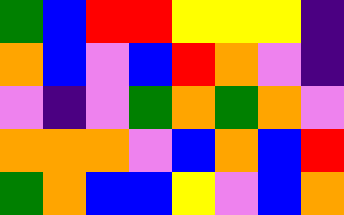[["green", "blue", "red", "red", "yellow", "yellow", "yellow", "indigo"], ["orange", "blue", "violet", "blue", "red", "orange", "violet", "indigo"], ["violet", "indigo", "violet", "green", "orange", "green", "orange", "violet"], ["orange", "orange", "orange", "violet", "blue", "orange", "blue", "red"], ["green", "orange", "blue", "blue", "yellow", "violet", "blue", "orange"]]